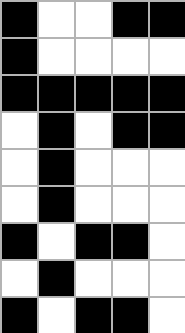[["black", "white", "white", "black", "black"], ["black", "white", "white", "white", "white"], ["black", "black", "black", "black", "black"], ["white", "black", "white", "black", "black"], ["white", "black", "white", "white", "white"], ["white", "black", "white", "white", "white"], ["black", "white", "black", "black", "white"], ["white", "black", "white", "white", "white"], ["black", "white", "black", "black", "white"]]